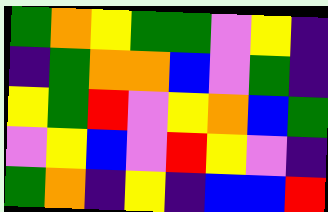[["green", "orange", "yellow", "green", "green", "violet", "yellow", "indigo"], ["indigo", "green", "orange", "orange", "blue", "violet", "green", "indigo"], ["yellow", "green", "red", "violet", "yellow", "orange", "blue", "green"], ["violet", "yellow", "blue", "violet", "red", "yellow", "violet", "indigo"], ["green", "orange", "indigo", "yellow", "indigo", "blue", "blue", "red"]]